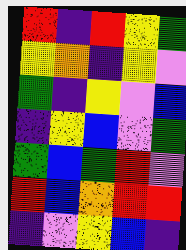[["red", "indigo", "red", "yellow", "green"], ["yellow", "orange", "indigo", "yellow", "violet"], ["green", "indigo", "yellow", "violet", "blue"], ["indigo", "yellow", "blue", "violet", "green"], ["green", "blue", "green", "red", "violet"], ["red", "blue", "orange", "red", "red"], ["indigo", "violet", "yellow", "blue", "indigo"]]